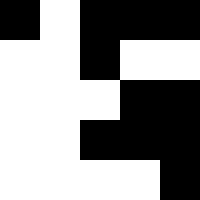[["black", "white", "black", "black", "black"], ["white", "white", "black", "white", "white"], ["white", "white", "white", "black", "black"], ["white", "white", "black", "black", "black"], ["white", "white", "white", "white", "black"]]